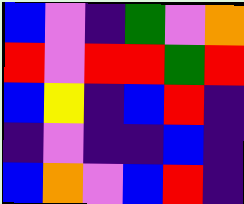[["blue", "violet", "indigo", "green", "violet", "orange"], ["red", "violet", "red", "red", "green", "red"], ["blue", "yellow", "indigo", "blue", "red", "indigo"], ["indigo", "violet", "indigo", "indigo", "blue", "indigo"], ["blue", "orange", "violet", "blue", "red", "indigo"]]